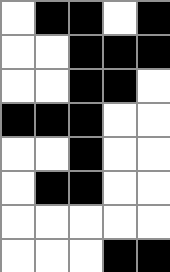[["white", "black", "black", "white", "black"], ["white", "white", "black", "black", "black"], ["white", "white", "black", "black", "white"], ["black", "black", "black", "white", "white"], ["white", "white", "black", "white", "white"], ["white", "black", "black", "white", "white"], ["white", "white", "white", "white", "white"], ["white", "white", "white", "black", "black"]]